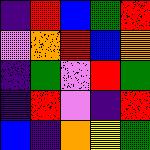[["indigo", "red", "blue", "green", "red"], ["violet", "orange", "red", "blue", "orange"], ["indigo", "green", "violet", "red", "green"], ["indigo", "red", "violet", "indigo", "red"], ["blue", "indigo", "orange", "yellow", "green"]]